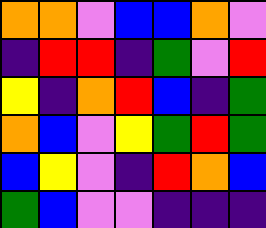[["orange", "orange", "violet", "blue", "blue", "orange", "violet"], ["indigo", "red", "red", "indigo", "green", "violet", "red"], ["yellow", "indigo", "orange", "red", "blue", "indigo", "green"], ["orange", "blue", "violet", "yellow", "green", "red", "green"], ["blue", "yellow", "violet", "indigo", "red", "orange", "blue"], ["green", "blue", "violet", "violet", "indigo", "indigo", "indigo"]]